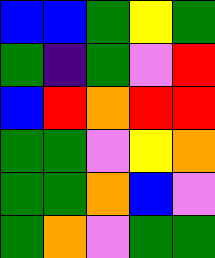[["blue", "blue", "green", "yellow", "green"], ["green", "indigo", "green", "violet", "red"], ["blue", "red", "orange", "red", "red"], ["green", "green", "violet", "yellow", "orange"], ["green", "green", "orange", "blue", "violet"], ["green", "orange", "violet", "green", "green"]]